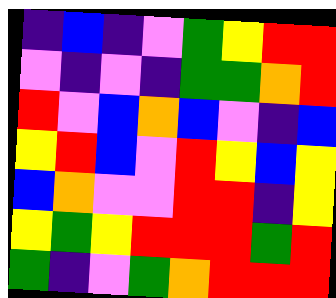[["indigo", "blue", "indigo", "violet", "green", "yellow", "red", "red"], ["violet", "indigo", "violet", "indigo", "green", "green", "orange", "red"], ["red", "violet", "blue", "orange", "blue", "violet", "indigo", "blue"], ["yellow", "red", "blue", "violet", "red", "yellow", "blue", "yellow"], ["blue", "orange", "violet", "violet", "red", "red", "indigo", "yellow"], ["yellow", "green", "yellow", "red", "red", "red", "green", "red"], ["green", "indigo", "violet", "green", "orange", "red", "red", "red"]]